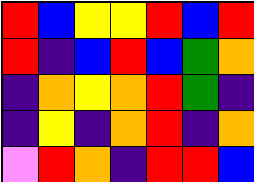[["red", "blue", "yellow", "yellow", "red", "blue", "red"], ["red", "indigo", "blue", "red", "blue", "green", "orange"], ["indigo", "orange", "yellow", "orange", "red", "green", "indigo"], ["indigo", "yellow", "indigo", "orange", "red", "indigo", "orange"], ["violet", "red", "orange", "indigo", "red", "red", "blue"]]